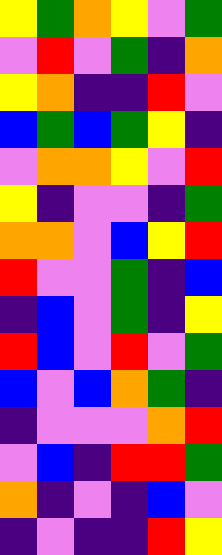[["yellow", "green", "orange", "yellow", "violet", "green"], ["violet", "red", "violet", "green", "indigo", "orange"], ["yellow", "orange", "indigo", "indigo", "red", "violet"], ["blue", "green", "blue", "green", "yellow", "indigo"], ["violet", "orange", "orange", "yellow", "violet", "red"], ["yellow", "indigo", "violet", "violet", "indigo", "green"], ["orange", "orange", "violet", "blue", "yellow", "red"], ["red", "violet", "violet", "green", "indigo", "blue"], ["indigo", "blue", "violet", "green", "indigo", "yellow"], ["red", "blue", "violet", "red", "violet", "green"], ["blue", "violet", "blue", "orange", "green", "indigo"], ["indigo", "violet", "violet", "violet", "orange", "red"], ["violet", "blue", "indigo", "red", "red", "green"], ["orange", "indigo", "violet", "indigo", "blue", "violet"], ["indigo", "violet", "indigo", "indigo", "red", "yellow"]]